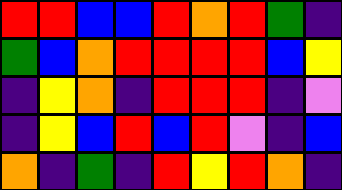[["red", "red", "blue", "blue", "red", "orange", "red", "green", "indigo"], ["green", "blue", "orange", "red", "red", "red", "red", "blue", "yellow"], ["indigo", "yellow", "orange", "indigo", "red", "red", "red", "indigo", "violet"], ["indigo", "yellow", "blue", "red", "blue", "red", "violet", "indigo", "blue"], ["orange", "indigo", "green", "indigo", "red", "yellow", "red", "orange", "indigo"]]